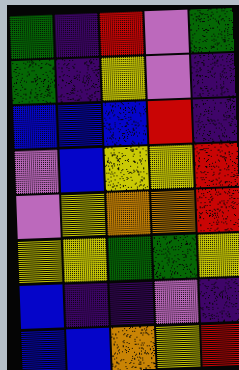[["green", "indigo", "red", "violet", "green"], ["green", "indigo", "yellow", "violet", "indigo"], ["blue", "blue", "blue", "red", "indigo"], ["violet", "blue", "yellow", "yellow", "red"], ["violet", "yellow", "orange", "orange", "red"], ["yellow", "yellow", "green", "green", "yellow"], ["blue", "indigo", "indigo", "violet", "indigo"], ["blue", "blue", "orange", "yellow", "red"]]